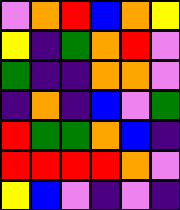[["violet", "orange", "red", "blue", "orange", "yellow"], ["yellow", "indigo", "green", "orange", "red", "violet"], ["green", "indigo", "indigo", "orange", "orange", "violet"], ["indigo", "orange", "indigo", "blue", "violet", "green"], ["red", "green", "green", "orange", "blue", "indigo"], ["red", "red", "red", "red", "orange", "violet"], ["yellow", "blue", "violet", "indigo", "violet", "indigo"]]